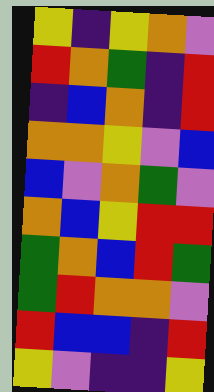[["yellow", "indigo", "yellow", "orange", "violet"], ["red", "orange", "green", "indigo", "red"], ["indigo", "blue", "orange", "indigo", "red"], ["orange", "orange", "yellow", "violet", "blue"], ["blue", "violet", "orange", "green", "violet"], ["orange", "blue", "yellow", "red", "red"], ["green", "orange", "blue", "red", "green"], ["green", "red", "orange", "orange", "violet"], ["red", "blue", "blue", "indigo", "red"], ["yellow", "violet", "indigo", "indigo", "yellow"]]